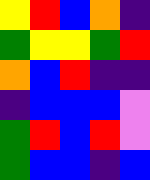[["yellow", "red", "blue", "orange", "indigo"], ["green", "yellow", "yellow", "green", "red"], ["orange", "blue", "red", "indigo", "indigo"], ["indigo", "blue", "blue", "blue", "violet"], ["green", "red", "blue", "red", "violet"], ["green", "blue", "blue", "indigo", "blue"]]